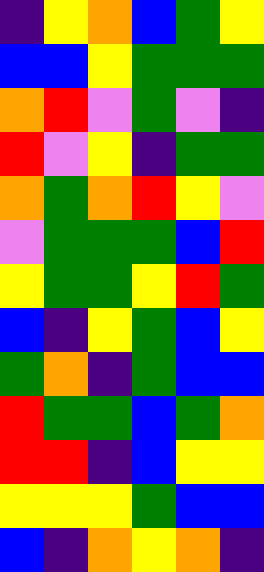[["indigo", "yellow", "orange", "blue", "green", "yellow"], ["blue", "blue", "yellow", "green", "green", "green"], ["orange", "red", "violet", "green", "violet", "indigo"], ["red", "violet", "yellow", "indigo", "green", "green"], ["orange", "green", "orange", "red", "yellow", "violet"], ["violet", "green", "green", "green", "blue", "red"], ["yellow", "green", "green", "yellow", "red", "green"], ["blue", "indigo", "yellow", "green", "blue", "yellow"], ["green", "orange", "indigo", "green", "blue", "blue"], ["red", "green", "green", "blue", "green", "orange"], ["red", "red", "indigo", "blue", "yellow", "yellow"], ["yellow", "yellow", "yellow", "green", "blue", "blue"], ["blue", "indigo", "orange", "yellow", "orange", "indigo"]]